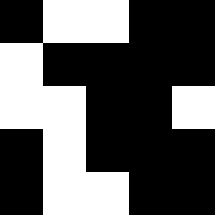[["black", "white", "white", "black", "black"], ["white", "black", "black", "black", "black"], ["white", "white", "black", "black", "white"], ["black", "white", "black", "black", "black"], ["black", "white", "white", "black", "black"]]